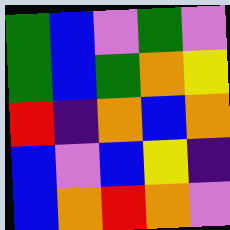[["green", "blue", "violet", "green", "violet"], ["green", "blue", "green", "orange", "yellow"], ["red", "indigo", "orange", "blue", "orange"], ["blue", "violet", "blue", "yellow", "indigo"], ["blue", "orange", "red", "orange", "violet"]]